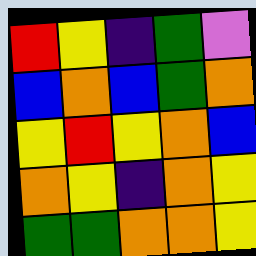[["red", "yellow", "indigo", "green", "violet"], ["blue", "orange", "blue", "green", "orange"], ["yellow", "red", "yellow", "orange", "blue"], ["orange", "yellow", "indigo", "orange", "yellow"], ["green", "green", "orange", "orange", "yellow"]]